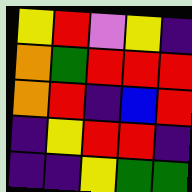[["yellow", "red", "violet", "yellow", "indigo"], ["orange", "green", "red", "red", "red"], ["orange", "red", "indigo", "blue", "red"], ["indigo", "yellow", "red", "red", "indigo"], ["indigo", "indigo", "yellow", "green", "green"]]